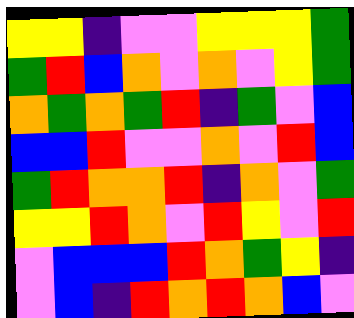[["yellow", "yellow", "indigo", "violet", "violet", "yellow", "yellow", "yellow", "green"], ["green", "red", "blue", "orange", "violet", "orange", "violet", "yellow", "green"], ["orange", "green", "orange", "green", "red", "indigo", "green", "violet", "blue"], ["blue", "blue", "red", "violet", "violet", "orange", "violet", "red", "blue"], ["green", "red", "orange", "orange", "red", "indigo", "orange", "violet", "green"], ["yellow", "yellow", "red", "orange", "violet", "red", "yellow", "violet", "red"], ["violet", "blue", "blue", "blue", "red", "orange", "green", "yellow", "indigo"], ["violet", "blue", "indigo", "red", "orange", "red", "orange", "blue", "violet"]]